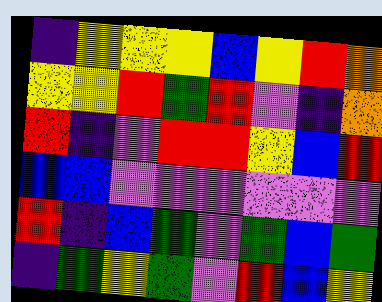[["indigo", "yellow", "yellow", "yellow", "blue", "yellow", "red", "orange"], ["yellow", "yellow", "red", "green", "red", "violet", "indigo", "orange"], ["red", "indigo", "violet", "red", "red", "yellow", "blue", "red"], ["blue", "blue", "violet", "violet", "violet", "violet", "violet", "violet"], ["red", "indigo", "blue", "green", "violet", "green", "blue", "green"], ["indigo", "green", "yellow", "green", "violet", "red", "blue", "yellow"]]